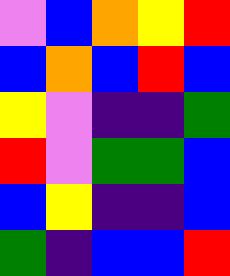[["violet", "blue", "orange", "yellow", "red"], ["blue", "orange", "blue", "red", "blue"], ["yellow", "violet", "indigo", "indigo", "green"], ["red", "violet", "green", "green", "blue"], ["blue", "yellow", "indigo", "indigo", "blue"], ["green", "indigo", "blue", "blue", "red"]]